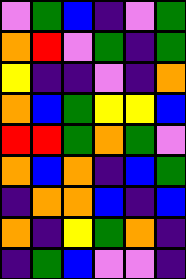[["violet", "green", "blue", "indigo", "violet", "green"], ["orange", "red", "violet", "green", "indigo", "green"], ["yellow", "indigo", "indigo", "violet", "indigo", "orange"], ["orange", "blue", "green", "yellow", "yellow", "blue"], ["red", "red", "green", "orange", "green", "violet"], ["orange", "blue", "orange", "indigo", "blue", "green"], ["indigo", "orange", "orange", "blue", "indigo", "blue"], ["orange", "indigo", "yellow", "green", "orange", "indigo"], ["indigo", "green", "blue", "violet", "violet", "indigo"]]